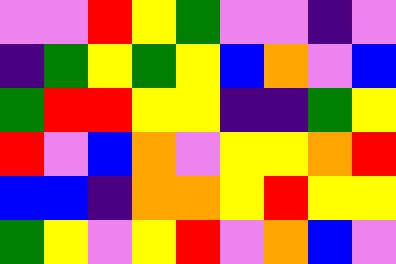[["violet", "violet", "red", "yellow", "green", "violet", "violet", "indigo", "violet"], ["indigo", "green", "yellow", "green", "yellow", "blue", "orange", "violet", "blue"], ["green", "red", "red", "yellow", "yellow", "indigo", "indigo", "green", "yellow"], ["red", "violet", "blue", "orange", "violet", "yellow", "yellow", "orange", "red"], ["blue", "blue", "indigo", "orange", "orange", "yellow", "red", "yellow", "yellow"], ["green", "yellow", "violet", "yellow", "red", "violet", "orange", "blue", "violet"]]